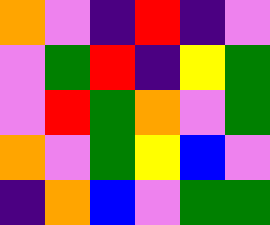[["orange", "violet", "indigo", "red", "indigo", "violet"], ["violet", "green", "red", "indigo", "yellow", "green"], ["violet", "red", "green", "orange", "violet", "green"], ["orange", "violet", "green", "yellow", "blue", "violet"], ["indigo", "orange", "blue", "violet", "green", "green"]]